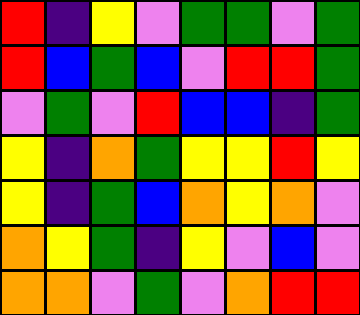[["red", "indigo", "yellow", "violet", "green", "green", "violet", "green"], ["red", "blue", "green", "blue", "violet", "red", "red", "green"], ["violet", "green", "violet", "red", "blue", "blue", "indigo", "green"], ["yellow", "indigo", "orange", "green", "yellow", "yellow", "red", "yellow"], ["yellow", "indigo", "green", "blue", "orange", "yellow", "orange", "violet"], ["orange", "yellow", "green", "indigo", "yellow", "violet", "blue", "violet"], ["orange", "orange", "violet", "green", "violet", "orange", "red", "red"]]